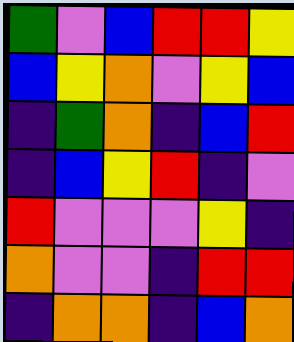[["green", "violet", "blue", "red", "red", "yellow"], ["blue", "yellow", "orange", "violet", "yellow", "blue"], ["indigo", "green", "orange", "indigo", "blue", "red"], ["indigo", "blue", "yellow", "red", "indigo", "violet"], ["red", "violet", "violet", "violet", "yellow", "indigo"], ["orange", "violet", "violet", "indigo", "red", "red"], ["indigo", "orange", "orange", "indigo", "blue", "orange"]]